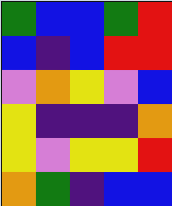[["green", "blue", "blue", "green", "red"], ["blue", "indigo", "blue", "red", "red"], ["violet", "orange", "yellow", "violet", "blue"], ["yellow", "indigo", "indigo", "indigo", "orange"], ["yellow", "violet", "yellow", "yellow", "red"], ["orange", "green", "indigo", "blue", "blue"]]